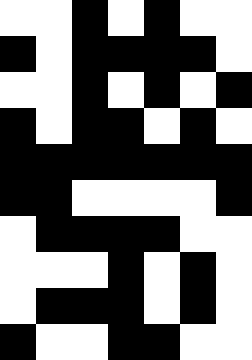[["white", "white", "black", "white", "black", "white", "white"], ["black", "white", "black", "black", "black", "black", "white"], ["white", "white", "black", "white", "black", "white", "black"], ["black", "white", "black", "black", "white", "black", "white"], ["black", "black", "black", "black", "black", "black", "black"], ["black", "black", "white", "white", "white", "white", "black"], ["white", "black", "black", "black", "black", "white", "white"], ["white", "white", "white", "black", "white", "black", "white"], ["white", "black", "black", "black", "white", "black", "white"], ["black", "white", "white", "black", "black", "white", "white"]]